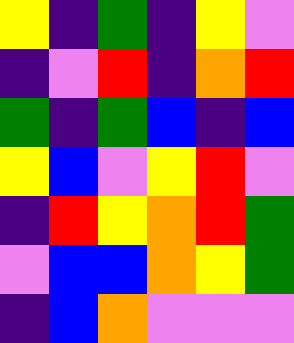[["yellow", "indigo", "green", "indigo", "yellow", "violet"], ["indigo", "violet", "red", "indigo", "orange", "red"], ["green", "indigo", "green", "blue", "indigo", "blue"], ["yellow", "blue", "violet", "yellow", "red", "violet"], ["indigo", "red", "yellow", "orange", "red", "green"], ["violet", "blue", "blue", "orange", "yellow", "green"], ["indigo", "blue", "orange", "violet", "violet", "violet"]]